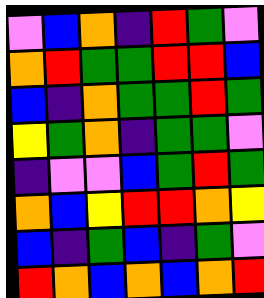[["violet", "blue", "orange", "indigo", "red", "green", "violet"], ["orange", "red", "green", "green", "red", "red", "blue"], ["blue", "indigo", "orange", "green", "green", "red", "green"], ["yellow", "green", "orange", "indigo", "green", "green", "violet"], ["indigo", "violet", "violet", "blue", "green", "red", "green"], ["orange", "blue", "yellow", "red", "red", "orange", "yellow"], ["blue", "indigo", "green", "blue", "indigo", "green", "violet"], ["red", "orange", "blue", "orange", "blue", "orange", "red"]]